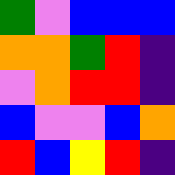[["green", "violet", "blue", "blue", "blue"], ["orange", "orange", "green", "red", "indigo"], ["violet", "orange", "red", "red", "indigo"], ["blue", "violet", "violet", "blue", "orange"], ["red", "blue", "yellow", "red", "indigo"]]